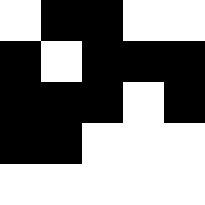[["white", "black", "black", "white", "white"], ["black", "white", "black", "black", "black"], ["black", "black", "black", "white", "black"], ["black", "black", "white", "white", "white"], ["white", "white", "white", "white", "white"]]